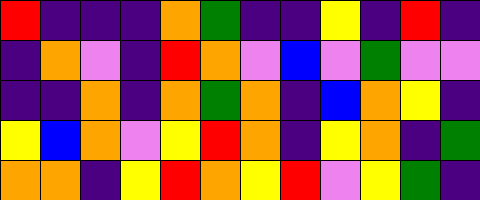[["red", "indigo", "indigo", "indigo", "orange", "green", "indigo", "indigo", "yellow", "indigo", "red", "indigo"], ["indigo", "orange", "violet", "indigo", "red", "orange", "violet", "blue", "violet", "green", "violet", "violet"], ["indigo", "indigo", "orange", "indigo", "orange", "green", "orange", "indigo", "blue", "orange", "yellow", "indigo"], ["yellow", "blue", "orange", "violet", "yellow", "red", "orange", "indigo", "yellow", "orange", "indigo", "green"], ["orange", "orange", "indigo", "yellow", "red", "orange", "yellow", "red", "violet", "yellow", "green", "indigo"]]